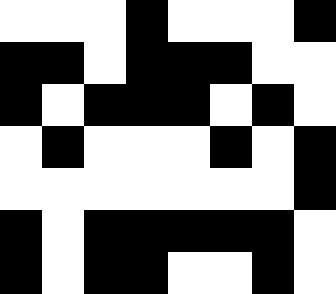[["white", "white", "white", "black", "white", "white", "white", "black"], ["black", "black", "white", "black", "black", "black", "white", "white"], ["black", "white", "black", "black", "black", "white", "black", "white"], ["white", "black", "white", "white", "white", "black", "white", "black"], ["white", "white", "white", "white", "white", "white", "white", "black"], ["black", "white", "black", "black", "black", "black", "black", "white"], ["black", "white", "black", "black", "white", "white", "black", "white"]]